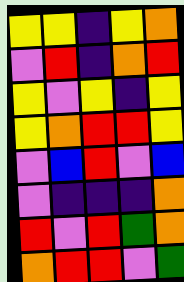[["yellow", "yellow", "indigo", "yellow", "orange"], ["violet", "red", "indigo", "orange", "red"], ["yellow", "violet", "yellow", "indigo", "yellow"], ["yellow", "orange", "red", "red", "yellow"], ["violet", "blue", "red", "violet", "blue"], ["violet", "indigo", "indigo", "indigo", "orange"], ["red", "violet", "red", "green", "orange"], ["orange", "red", "red", "violet", "green"]]